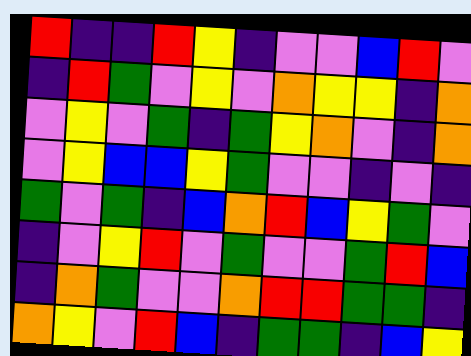[["red", "indigo", "indigo", "red", "yellow", "indigo", "violet", "violet", "blue", "red", "violet"], ["indigo", "red", "green", "violet", "yellow", "violet", "orange", "yellow", "yellow", "indigo", "orange"], ["violet", "yellow", "violet", "green", "indigo", "green", "yellow", "orange", "violet", "indigo", "orange"], ["violet", "yellow", "blue", "blue", "yellow", "green", "violet", "violet", "indigo", "violet", "indigo"], ["green", "violet", "green", "indigo", "blue", "orange", "red", "blue", "yellow", "green", "violet"], ["indigo", "violet", "yellow", "red", "violet", "green", "violet", "violet", "green", "red", "blue"], ["indigo", "orange", "green", "violet", "violet", "orange", "red", "red", "green", "green", "indigo"], ["orange", "yellow", "violet", "red", "blue", "indigo", "green", "green", "indigo", "blue", "yellow"]]